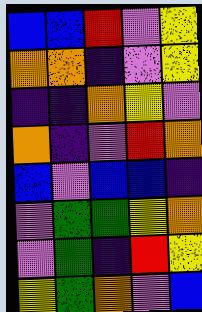[["blue", "blue", "red", "violet", "yellow"], ["orange", "orange", "indigo", "violet", "yellow"], ["indigo", "indigo", "orange", "yellow", "violet"], ["orange", "indigo", "violet", "red", "orange"], ["blue", "violet", "blue", "blue", "indigo"], ["violet", "green", "green", "yellow", "orange"], ["violet", "green", "indigo", "red", "yellow"], ["yellow", "green", "orange", "violet", "blue"]]